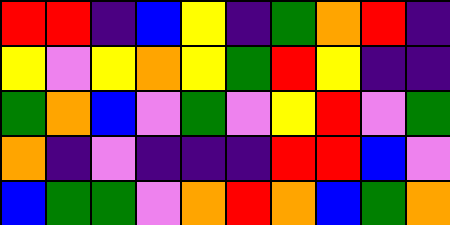[["red", "red", "indigo", "blue", "yellow", "indigo", "green", "orange", "red", "indigo"], ["yellow", "violet", "yellow", "orange", "yellow", "green", "red", "yellow", "indigo", "indigo"], ["green", "orange", "blue", "violet", "green", "violet", "yellow", "red", "violet", "green"], ["orange", "indigo", "violet", "indigo", "indigo", "indigo", "red", "red", "blue", "violet"], ["blue", "green", "green", "violet", "orange", "red", "orange", "blue", "green", "orange"]]